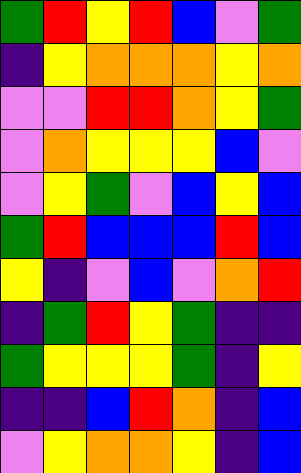[["green", "red", "yellow", "red", "blue", "violet", "green"], ["indigo", "yellow", "orange", "orange", "orange", "yellow", "orange"], ["violet", "violet", "red", "red", "orange", "yellow", "green"], ["violet", "orange", "yellow", "yellow", "yellow", "blue", "violet"], ["violet", "yellow", "green", "violet", "blue", "yellow", "blue"], ["green", "red", "blue", "blue", "blue", "red", "blue"], ["yellow", "indigo", "violet", "blue", "violet", "orange", "red"], ["indigo", "green", "red", "yellow", "green", "indigo", "indigo"], ["green", "yellow", "yellow", "yellow", "green", "indigo", "yellow"], ["indigo", "indigo", "blue", "red", "orange", "indigo", "blue"], ["violet", "yellow", "orange", "orange", "yellow", "indigo", "blue"]]